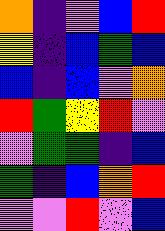[["orange", "indigo", "violet", "blue", "red"], ["yellow", "indigo", "blue", "green", "blue"], ["blue", "indigo", "blue", "violet", "orange"], ["red", "green", "yellow", "red", "violet"], ["violet", "green", "green", "indigo", "blue"], ["green", "indigo", "blue", "orange", "red"], ["violet", "violet", "red", "violet", "blue"]]